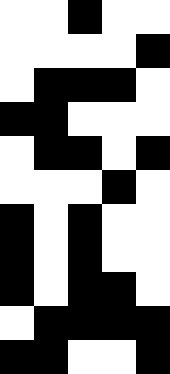[["white", "white", "black", "white", "white"], ["white", "white", "white", "white", "black"], ["white", "black", "black", "black", "white"], ["black", "black", "white", "white", "white"], ["white", "black", "black", "white", "black"], ["white", "white", "white", "black", "white"], ["black", "white", "black", "white", "white"], ["black", "white", "black", "white", "white"], ["black", "white", "black", "black", "white"], ["white", "black", "black", "black", "black"], ["black", "black", "white", "white", "black"]]